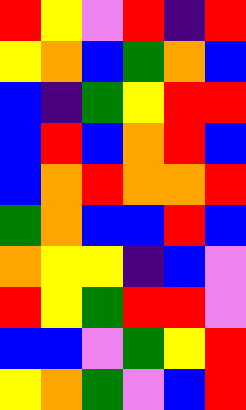[["red", "yellow", "violet", "red", "indigo", "red"], ["yellow", "orange", "blue", "green", "orange", "blue"], ["blue", "indigo", "green", "yellow", "red", "red"], ["blue", "red", "blue", "orange", "red", "blue"], ["blue", "orange", "red", "orange", "orange", "red"], ["green", "orange", "blue", "blue", "red", "blue"], ["orange", "yellow", "yellow", "indigo", "blue", "violet"], ["red", "yellow", "green", "red", "red", "violet"], ["blue", "blue", "violet", "green", "yellow", "red"], ["yellow", "orange", "green", "violet", "blue", "red"]]